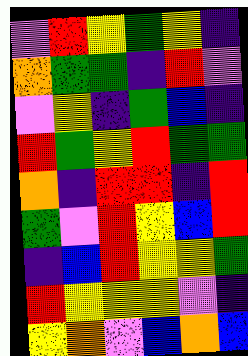[["violet", "red", "yellow", "green", "yellow", "indigo"], ["orange", "green", "green", "indigo", "red", "violet"], ["violet", "yellow", "indigo", "green", "blue", "indigo"], ["red", "green", "yellow", "red", "green", "green"], ["orange", "indigo", "red", "red", "indigo", "red"], ["green", "violet", "red", "yellow", "blue", "red"], ["indigo", "blue", "red", "yellow", "yellow", "green"], ["red", "yellow", "yellow", "yellow", "violet", "indigo"], ["yellow", "orange", "violet", "blue", "orange", "blue"]]